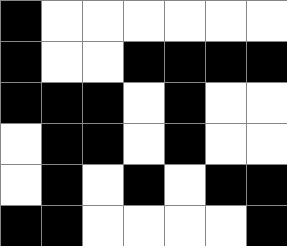[["black", "white", "white", "white", "white", "white", "white"], ["black", "white", "white", "black", "black", "black", "black"], ["black", "black", "black", "white", "black", "white", "white"], ["white", "black", "black", "white", "black", "white", "white"], ["white", "black", "white", "black", "white", "black", "black"], ["black", "black", "white", "white", "white", "white", "black"]]